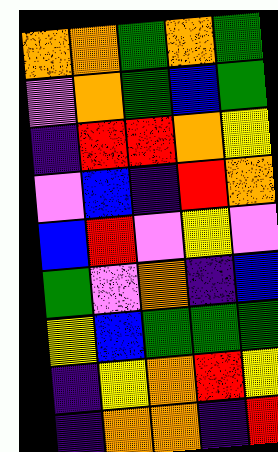[["orange", "orange", "green", "orange", "green"], ["violet", "orange", "green", "blue", "green"], ["indigo", "red", "red", "orange", "yellow"], ["violet", "blue", "indigo", "red", "orange"], ["blue", "red", "violet", "yellow", "violet"], ["green", "violet", "orange", "indigo", "blue"], ["yellow", "blue", "green", "green", "green"], ["indigo", "yellow", "orange", "red", "yellow"], ["indigo", "orange", "orange", "indigo", "red"]]